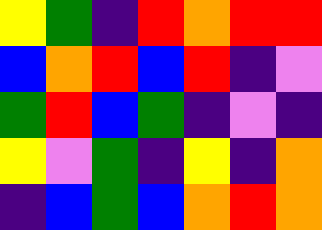[["yellow", "green", "indigo", "red", "orange", "red", "red"], ["blue", "orange", "red", "blue", "red", "indigo", "violet"], ["green", "red", "blue", "green", "indigo", "violet", "indigo"], ["yellow", "violet", "green", "indigo", "yellow", "indigo", "orange"], ["indigo", "blue", "green", "blue", "orange", "red", "orange"]]